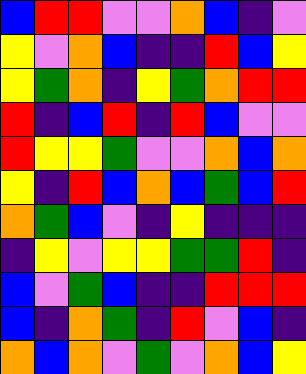[["blue", "red", "red", "violet", "violet", "orange", "blue", "indigo", "violet"], ["yellow", "violet", "orange", "blue", "indigo", "indigo", "red", "blue", "yellow"], ["yellow", "green", "orange", "indigo", "yellow", "green", "orange", "red", "red"], ["red", "indigo", "blue", "red", "indigo", "red", "blue", "violet", "violet"], ["red", "yellow", "yellow", "green", "violet", "violet", "orange", "blue", "orange"], ["yellow", "indigo", "red", "blue", "orange", "blue", "green", "blue", "red"], ["orange", "green", "blue", "violet", "indigo", "yellow", "indigo", "indigo", "indigo"], ["indigo", "yellow", "violet", "yellow", "yellow", "green", "green", "red", "indigo"], ["blue", "violet", "green", "blue", "indigo", "indigo", "red", "red", "red"], ["blue", "indigo", "orange", "green", "indigo", "red", "violet", "blue", "indigo"], ["orange", "blue", "orange", "violet", "green", "violet", "orange", "blue", "yellow"]]